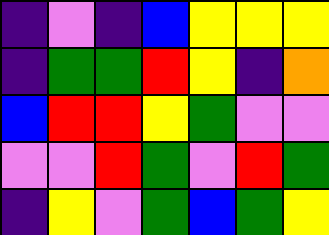[["indigo", "violet", "indigo", "blue", "yellow", "yellow", "yellow"], ["indigo", "green", "green", "red", "yellow", "indigo", "orange"], ["blue", "red", "red", "yellow", "green", "violet", "violet"], ["violet", "violet", "red", "green", "violet", "red", "green"], ["indigo", "yellow", "violet", "green", "blue", "green", "yellow"]]